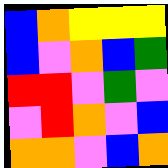[["blue", "orange", "yellow", "yellow", "yellow"], ["blue", "violet", "orange", "blue", "green"], ["red", "red", "violet", "green", "violet"], ["violet", "red", "orange", "violet", "blue"], ["orange", "orange", "violet", "blue", "orange"]]